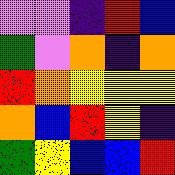[["violet", "violet", "indigo", "red", "blue"], ["green", "violet", "orange", "indigo", "orange"], ["red", "orange", "yellow", "yellow", "yellow"], ["orange", "blue", "red", "yellow", "indigo"], ["green", "yellow", "blue", "blue", "red"]]